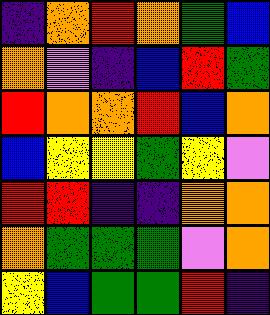[["indigo", "orange", "red", "orange", "green", "blue"], ["orange", "violet", "indigo", "blue", "red", "green"], ["red", "orange", "orange", "red", "blue", "orange"], ["blue", "yellow", "yellow", "green", "yellow", "violet"], ["red", "red", "indigo", "indigo", "orange", "orange"], ["orange", "green", "green", "green", "violet", "orange"], ["yellow", "blue", "green", "green", "red", "indigo"]]